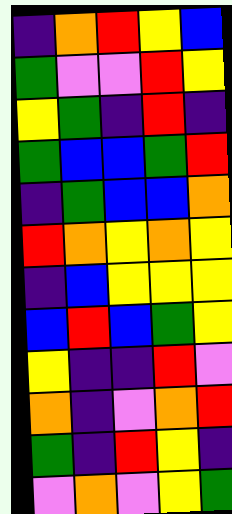[["indigo", "orange", "red", "yellow", "blue"], ["green", "violet", "violet", "red", "yellow"], ["yellow", "green", "indigo", "red", "indigo"], ["green", "blue", "blue", "green", "red"], ["indigo", "green", "blue", "blue", "orange"], ["red", "orange", "yellow", "orange", "yellow"], ["indigo", "blue", "yellow", "yellow", "yellow"], ["blue", "red", "blue", "green", "yellow"], ["yellow", "indigo", "indigo", "red", "violet"], ["orange", "indigo", "violet", "orange", "red"], ["green", "indigo", "red", "yellow", "indigo"], ["violet", "orange", "violet", "yellow", "green"]]